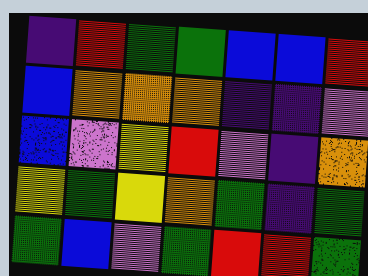[["indigo", "red", "green", "green", "blue", "blue", "red"], ["blue", "orange", "orange", "orange", "indigo", "indigo", "violet"], ["blue", "violet", "yellow", "red", "violet", "indigo", "orange"], ["yellow", "green", "yellow", "orange", "green", "indigo", "green"], ["green", "blue", "violet", "green", "red", "red", "green"]]